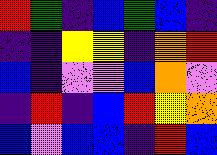[["red", "green", "indigo", "blue", "green", "blue", "indigo"], ["indigo", "indigo", "yellow", "yellow", "indigo", "orange", "red"], ["blue", "indigo", "violet", "violet", "blue", "orange", "violet"], ["indigo", "red", "indigo", "blue", "red", "yellow", "orange"], ["blue", "violet", "blue", "blue", "indigo", "red", "blue"]]